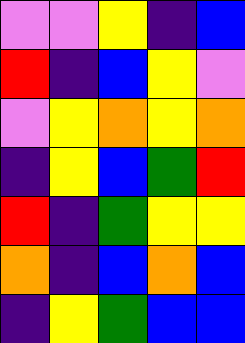[["violet", "violet", "yellow", "indigo", "blue"], ["red", "indigo", "blue", "yellow", "violet"], ["violet", "yellow", "orange", "yellow", "orange"], ["indigo", "yellow", "blue", "green", "red"], ["red", "indigo", "green", "yellow", "yellow"], ["orange", "indigo", "blue", "orange", "blue"], ["indigo", "yellow", "green", "blue", "blue"]]